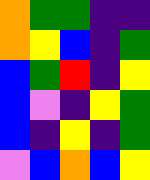[["orange", "green", "green", "indigo", "indigo"], ["orange", "yellow", "blue", "indigo", "green"], ["blue", "green", "red", "indigo", "yellow"], ["blue", "violet", "indigo", "yellow", "green"], ["blue", "indigo", "yellow", "indigo", "green"], ["violet", "blue", "orange", "blue", "yellow"]]